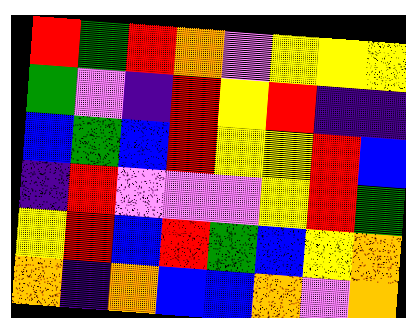[["red", "green", "red", "orange", "violet", "yellow", "yellow", "yellow"], ["green", "violet", "indigo", "red", "yellow", "red", "indigo", "indigo"], ["blue", "green", "blue", "red", "yellow", "yellow", "red", "blue"], ["indigo", "red", "violet", "violet", "violet", "yellow", "red", "green"], ["yellow", "red", "blue", "red", "green", "blue", "yellow", "orange"], ["orange", "indigo", "orange", "blue", "blue", "orange", "violet", "orange"]]